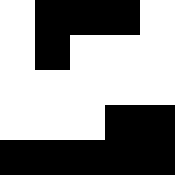[["white", "black", "black", "black", "white"], ["white", "black", "white", "white", "white"], ["white", "white", "white", "white", "white"], ["white", "white", "white", "black", "black"], ["black", "black", "black", "black", "black"]]